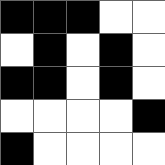[["black", "black", "black", "white", "white"], ["white", "black", "white", "black", "white"], ["black", "black", "white", "black", "white"], ["white", "white", "white", "white", "black"], ["black", "white", "white", "white", "white"]]